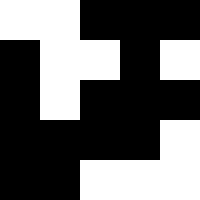[["white", "white", "black", "black", "black"], ["black", "white", "white", "black", "white"], ["black", "white", "black", "black", "black"], ["black", "black", "black", "black", "white"], ["black", "black", "white", "white", "white"]]